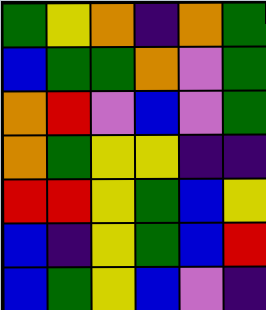[["green", "yellow", "orange", "indigo", "orange", "green"], ["blue", "green", "green", "orange", "violet", "green"], ["orange", "red", "violet", "blue", "violet", "green"], ["orange", "green", "yellow", "yellow", "indigo", "indigo"], ["red", "red", "yellow", "green", "blue", "yellow"], ["blue", "indigo", "yellow", "green", "blue", "red"], ["blue", "green", "yellow", "blue", "violet", "indigo"]]